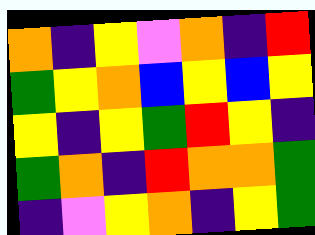[["orange", "indigo", "yellow", "violet", "orange", "indigo", "red"], ["green", "yellow", "orange", "blue", "yellow", "blue", "yellow"], ["yellow", "indigo", "yellow", "green", "red", "yellow", "indigo"], ["green", "orange", "indigo", "red", "orange", "orange", "green"], ["indigo", "violet", "yellow", "orange", "indigo", "yellow", "green"]]